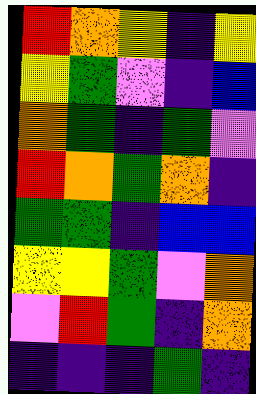[["red", "orange", "yellow", "indigo", "yellow"], ["yellow", "green", "violet", "indigo", "blue"], ["orange", "green", "indigo", "green", "violet"], ["red", "orange", "green", "orange", "indigo"], ["green", "green", "indigo", "blue", "blue"], ["yellow", "yellow", "green", "violet", "orange"], ["violet", "red", "green", "indigo", "orange"], ["indigo", "indigo", "indigo", "green", "indigo"]]